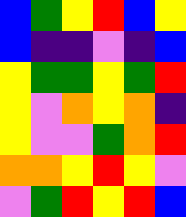[["blue", "green", "yellow", "red", "blue", "yellow"], ["blue", "indigo", "indigo", "violet", "indigo", "blue"], ["yellow", "green", "green", "yellow", "green", "red"], ["yellow", "violet", "orange", "yellow", "orange", "indigo"], ["yellow", "violet", "violet", "green", "orange", "red"], ["orange", "orange", "yellow", "red", "yellow", "violet"], ["violet", "green", "red", "yellow", "red", "blue"]]